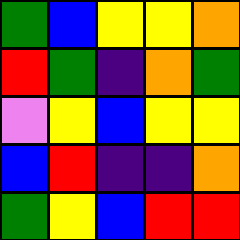[["green", "blue", "yellow", "yellow", "orange"], ["red", "green", "indigo", "orange", "green"], ["violet", "yellow", "blue", "yellow", "yellow"], ["blue", "red", "indigo", "indigo", "orange"], ["green", "yellow", "blue", "red", "red"]]